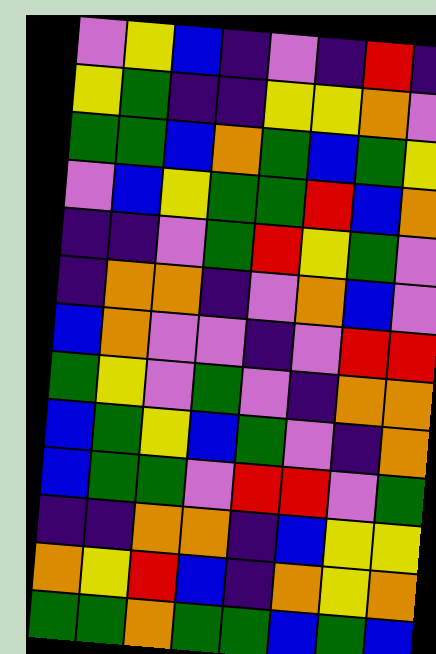[["violet", "yellow", "blue", "indigo", "violet", "indigo", "red", "indigo"], ["yellow", "green", "indigo", "indigo", "yellow", "yellow", "orange", "violet"], ["green", "green", "blue", "orange", "green", "blue", "green", "yellow"], ["violet", "blue", "yellow", "green", "green", "red", "blue", "orange"], ["indigo", "indigo", "violet", "green", "red", "yellow", "green", "violet"], ["indigo", "orange", "orange", "indigo", "violet", "orange", "blue", "violet"], ["blue", "orange", "violet", "violet", "indigo", "violet", "red", "red"], ["green", "yellow", "violet", "green", "violet", "indigo", "orange", "orange"], ["blue", "green", "yellow", "blue", "green", "violet", "indigo", "orange"], ["blue", "green", "green", "violet", "red", "red", "violet", "green"], ["indigo", "indigo", "orange", "orange", "indigo", "blue", "yellow", "yellow"], ["orange", "yellow", "red", "blue", "indigo", "orange", "yellow", "orange"], ["green", "green", "orange", "green", "green", "blue", "green", "blue"]]